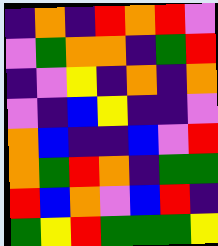[["indigo", "orange", "indigo", "red", "orange", "red", "violet"], ["violet", "green", "orange", "orange", "indigo", "green", "red"], ["indigo", "violet", "yellow", "indigo", "orange", "indigo", "orange"], ["violet", "indigo", "blue", "yellow", "indigo", "indigo", "violet"], ["orange", "blue", "indigo", "indigo", "blue", "violet", "red"], ["orange", "green", "red", "orange", "indigo", "green", "green"], ["red", "blue", "orange", "violet", "blue", "red", "indigo"], ["green", "yellow", "red", "green", "green", "green", "yellow"]]